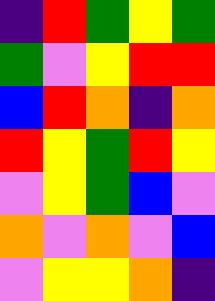[["indigo", "red", "green", "yellow", "green"], ["green", "violet", "yellow", "red", "red"], ["blue", "red", "orange", "indigo", "orange"], ["red", "yellow", "green", "red", "yellow"], ["violet", "yellow", "green", "blue", "violet"], ["orange", "violet", "orange", "violet", "blue"], ["violet", "yellow", "yellow", "orange", "indigo"]]